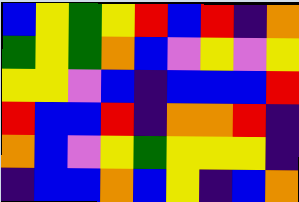[["blue", "yellow", "green", "yellow", "red", "blue", "red", "indigo", "orange"], ["green", "yellow", "green", "orange", "blue", "violet", "yellow", "violet", "yellow"], ["yellow", "yellow", "violet", "blue", "indigo", "blue", "blue", "blue", "red"], ["red", "blue", "blue", "red", "indigo", "orange", "orange", "red", "indigo"], ["orange", "blue", "violet", "yellow", "green", "yellow", "yellow", "yellow", "indigo"], ["indigo", "blue", "blue", "orange", "blue", "yellow", "indigo", "blue", "orange"]]